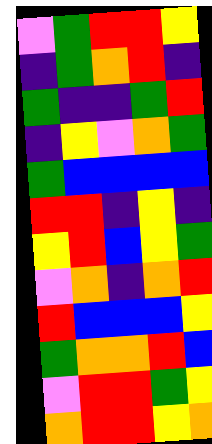[["violet", "green", "red", "red", "yellow"], ["indigo", "green", "orange", "red", "indigo"], ["green", "indigo", "indigo", "green", "red"], ["indigo", "yellow", "violet", "orange", "green"], ["green", "blue", "blue", "blue", "blue"], ["red", "red", "indigo", "yellow", "indigo"], ["yellow", "red", "blue", "yellow", "green"], ["violet", "orange", "indigo", "orange", "red"], ["red", "blue", "blue", "blue", "yellow"], ["green", "orange", "orange", "red", "blue"], ["violet", "red", "red", "green", "yellow"], ["orange", "red", "red", "yellow", "orange"]]